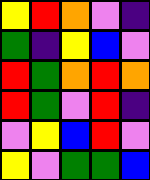[["yellow", "red", "orange", "violet", "indigo"], ["green", "indigo", "yellow", "blue", "violet"], ["red", "green", "orange", "red", "orange"], ["red", "green", "violet", "red", "indigo"], ["violet", "yellow", "blue", "red", "violet"], ["yellow", "violet", "green", "green", "blue"]]